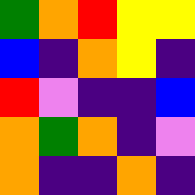[["green", "orange", "red", "yellow", "yellow"], ["blue", "indigo", "orange", "yellow", "indigo"], ["red", "violet", "indigo", "indigo", "blue"], ["orange", "green", "orange", "indigo", "violet"], ["orange", "indigo", "indigo", "orange", "indigo"]]